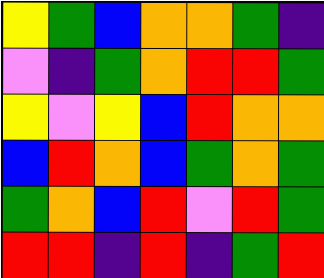[["yellow", "green", "blue", "orange", "orange", "green", "indigo"], ["violet", "indigo", "green", "orange", "red", "red", "green"], ["yellow", "violet", "yellow", "blue", "red", "orange", "orange"], ["blue", "red", "orange", "blue", "green", "orange", "green"], ["green", "orange", "blue", "red", "violet", "red", "green"], ["red", "red", "indigo", "red", "indigo", "green", "red"]]